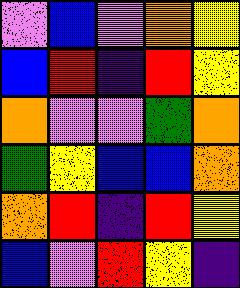[["violet", "blue", "violet", "orange", "yellow"], ["blue", "red", "indigo", "red", "yellow"], ["orange", "violet", "violet", "green", "orange"], ["green", "yellow", "blue", "blue", "orange"], ["orange", "red", "indigo", "red", "yellow"], ["blue", "violet", "red", "yellow", "indigo"]]